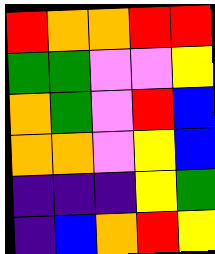[["red", "orange", "orange", "red", "red"], ["green", "green", "violet", "violet", "yellow"], ["orange", "green", "violet", "red", "blue"], ["orange", "orange", "violet", "yellow", "blue"], ["indigo", "indigo", "indigo", "yellow", "green"], ["indigo", "blue", "orange", "red", "yellow"]]